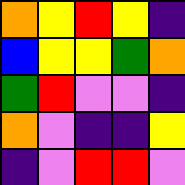[["orange", "yellow", "red", "yellow", "indigo"], ["blue", "yellow", "yellow", "green", "orange"], ["green", "red", "violet", "violet", "indigo"], ["orange", "violet", "indigo", "indigo", "yellow"], ["indigo", "violet", "red", "red", "violet"]]